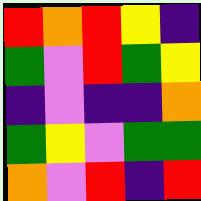[["red", "orange", "red", "yellow", "indigo"], ["green", "violet", "red", "green", "yellow"], ["indigo", "violet", "indigo", "indigo", "orange"], ["green", "yellow", "violet", "green", "green"], ["orange", "violet", "red", "indigo", "red"]]